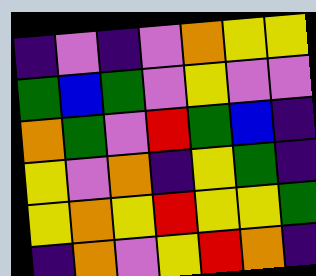[["indigo", "violet", "indigo", "violet", "orange", "yellow", "yellow"], ["green", "blue", "green", "violet", "yellow", "violet", "violet"], ["orange", "green", "violet", "red", "green", "blue", "indigo"], ["yellow", "violet", "orange", "indigo", "yellow", "green", "indigo"], ["yellow", "orange", "yellow", "red", "yellow", "yellow", "green"], ["indigo", "orange", "violet", "yellow", "red", "orange", "indigo"]]